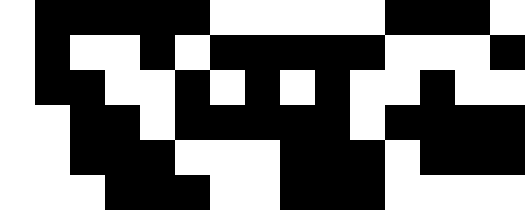[["white", "black", "black", "black", "black", "black", "white", "white", "white", "white", "white", "black", "black", "black", "white"], ["white", "black", "white", "white", "black", "white", "black", "black", "black", "black", "black", "white", "white", "white", "black"], ["white", "black", "black", "white", "white", "black", "white", "black", "white", "black", "white", "white", "black", "white", "white"], ["white", "white", "black", "black", "white", "black", "black", "black", "black", "black", "white", "black", "black", "black", "black"], ["white", "white", "black", "black", "black", "white", "white", "white", "black", "black", "black", "white", "black", "black", "black"], ["white", "white", "white", "black", "black", "black", "white", "white", "black", "black", "black", "white", "white", "white", "white"]]